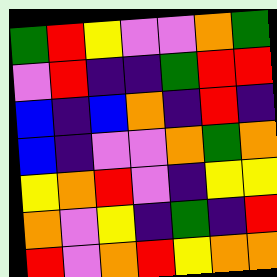[["green", "red", "yellow", "violet", "violet", "orange", "green"], ["violet", "red", "indigo", "indigo", "green", "red", "red"], ["blue", "indigo", "blue", "orange", "indigo", "red", "indigo"], ["blue", "indigo", "violet", "violet", "orange", "green", "orange"], ["yellow", "orange", "red", "violet", "indigo", "yellow", "yellow"], ["orange", "violet", "yellow", "indigo", "green", "indigo", "red"], ["red", "violet", "orange", "red", "yellow", "orange", "orange"]]